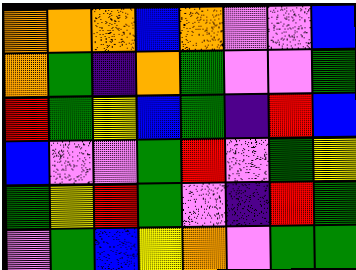[["orange", "orange", "orange", "blue", "orange", "violet", "violet", "blue"], ["orange", "green", "indigo", "orange", "green", "violet", "violet", "green"], ["red", "green", "yellow", "blue", "green", "indigo", "red", "blue"], ["blue", "violet", "violet", "green", "red", "violet", "green", "yellow"], ["green", "yellow", "red", "green", "violet", "indigo", "red", "green"], ["violet", "green", "blue", "yellow", "orange", "violet", "green", "green"]]